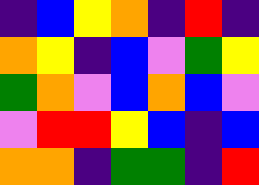[["indigo", "blue", "yellow", "orange", "indigo", "red", "indigo"], ["orange", "yellow", "indigo", "blue", "violet", "green", "yellow"], ["green", "orange", "violet", "blue", "orange", "blue", "violet"], ["violet", "red", "red", "yellow", "blue", "indigo", "blue"], ["orange", "orange", "indigo", "green", "green", "indigo", "red"]]